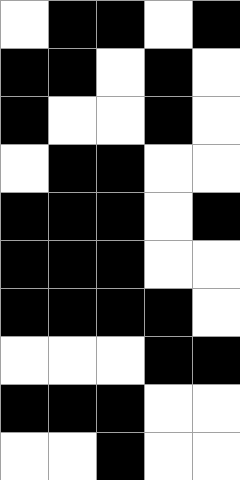[["white", "black", "black", "white", "black"], ["black", "black", "white", "black", "white"], ["black", "white", "white", "black", "white"], ["white", "black", "black", "white", "white"], ["black", "black", "black", "white", "black"], ["black", "black", "black", "white", "white"], ["black", "black", "black", "black", "white"], ["white", "white", "white", "black", "black"], ["black", "black", "black", "white", "white"], ["white", "white", "black", "white", "white"]]